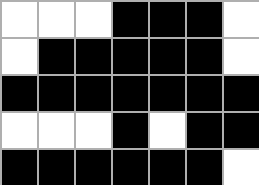[["white", "white", "white", "black", "black", "black", "white"], ["white", "black", "black", "black", "black", "black", "white"], ["black", "black", "black", "black", "black", "black", "black"], ["white", "white", "white", "black", "white", "black", "black"], ["black", "black", "black", "black", "black", "black", "white"]]